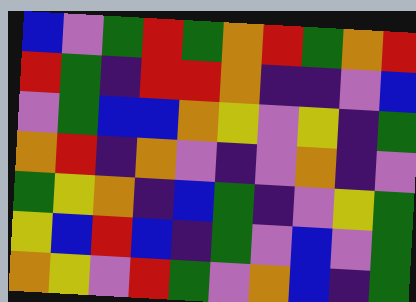[["blue", "violet", "green", "red", "green", "orange", "red", "green", "orange", "red"], ["red", "green", "indigo", "red", "red", "orange", "indigo", "indigo", "violet", "blue"], ["violet", "green", "blue", "blue", "orange", "yellow", "violet", "yellow", "indigo", "green"], ["orange", "red", "indigo", "orange", "violet", "indigo", "violet", "orange", "indigo", "violet"], ["green", "yellow", "orange", "indigo", "blue", "green", "indigo", "violet", "yellow", "green"], ["yellow", "blue", "red", "blue", "indigo", "green", "violet", "blue", "violet", "green"], ["orange", "yellow", "violet", "red", "green", "violet", "orange", "blue", "indigo", "green"]]